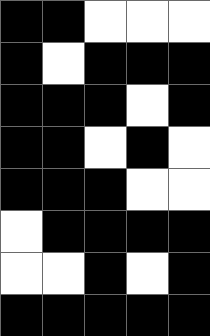[["black", "black", "white", "white", "white"], ["black", "white", "black", "black", "black"], ["black", "black", "black", "white", "black"], ["black", "black", "white", "black", "white"], ["black", "black", "black", "white", "white"], ["white", "black", "black", "black", "black"], ["white", "white", "black", "white", "black"], ["black", "black", "black", "black", "black"]]